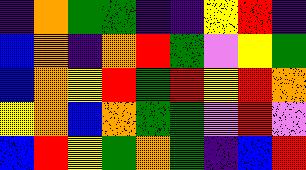[["indigo", "orange", "green", "green", "indigo", "indigo", "yellow", "red", "indigo"], ["blue", "orange", "indigo", "orange", "red", "green", "violet", "yellow", "green"], ["blue", "orange", "yellow", "red", "green", "red", "yellow", "red", "orange"], ["yellow", "orange", "blue", "orange", "green", "green", "violet", "red", "violet"], ["blue", "red", "yellow", "green", "orange", "green", "indigo", "blue", "red"]]